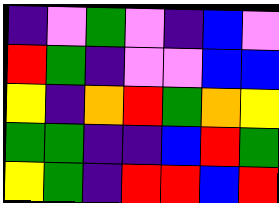[["indigo", "violet", "green", "violet", "indigo", "blue", "violet"], ["red", "green", "indigo", "violet", "violet", "blue", "blue"], ["yellow", "indigo", "orange", "red", "green", "orange", "yellow"], ["green", "green", "indigo", "indigo", "blue", "red", "green"], ["yellow", "green", "indigo", "red", "red", "blue", "red"]]